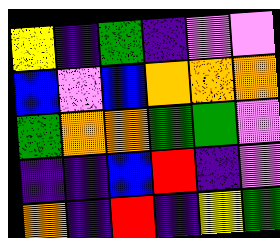[["yellow", "indigo", "green", "indigo", "violet", "violet"], ["blue", "violet", "blue", "orange", "orange", "orange"], ["green", "orange", "orange", "green", "green", "violet"], ["indigo", "indigo", "blue", "red", "indigo", "violet"], ["orange", "indigo", "red", "indigo", "yellow", "green"]]